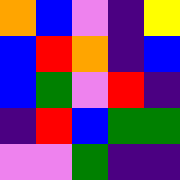[["orange", "blue", "violet", "indigo", "yellow"], ["blue", "red", "orange", "indigo", "blue"], ["blue", "green", "violet", "red", "indigo"], ["indigo", "red", "blue", "green", "green"], ["violet", "violet", "green", "indigo", "indigo"]]